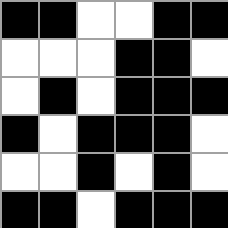[["black", "black", "white", "white", "black", "black"], ["white", "white", "white", "black", "black", "white"], ["white", "black", "white", "black", "black", "black"], ["black", "white", "black", "black", "black", "white"], ["white", "white", "black", "white", "black", "white"], ["black", "black", "white", "black", "black", "black"]]